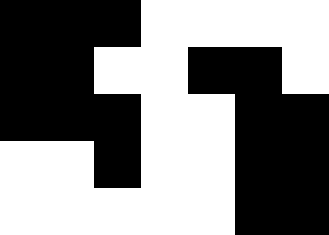[["black", "black", "black", "white", "white", "white", "white"], ["black", "black", "white", "white", "black", "black", "white"], ["black", "black", "black", "white", "white", "black", "black"], ["white", "white", "black", "white", "white", "black", "black"], ["white", "white", "white", "white", "white", "black", "black"]]